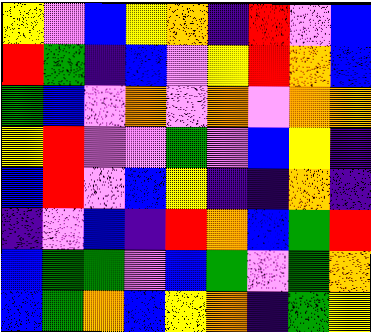[["yellow", "violet", "blue", "yellow", "orange", "indigo", "red", "violet", "blue"], ["red", "green", "indigo", "blue", "violet", "yellow", "red", "orange", "blue"], ["green", "blue", "violet", "orange", "violet", "orange", "violet", "orange", "orange"], ["yellow", "red", "violet", "violet", "green", "violet", "blue", "yellow", "indigo"], ["blue", "red", "violet", "blue", "yellow", "indigo", "indigo", "orange", "indigo"], ["indigo", "violet", "blue", "indigo", "red", "orange", "blue", "green", "red"], ["blue", "green", "green", "violet", "blue", "green", "violet", "green", "orange"], ["blue", "green", "orange", "blue", "yellow", "orange", "indigo", "green", "yellow"]]